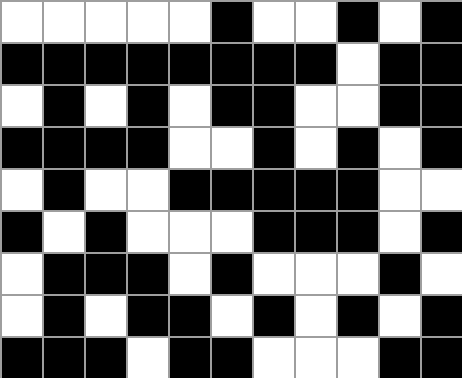[["white", "white", "white", "white", "white", "black", "white", "white", "black", "white", "black"], ["black", "black", "black", "black", "black", "black", "black", "black", "white", "black", "black"], ["white", "black", "white", "black", "white", "black", "black", "white", "white", "black", "black"], ["black", "black", "black", "black", "white", "white", "black", "white", "black", "white", "black"], ["white", "black", "white", "white", "black", "black", "black", "black", "black", "white", "white"], ["black", "white", "black", "white", "white", "white", "black", "black", "black", "white", "black"], ["white", "black", "black", "black", "white", "black", "white", "white", "white", "black", "white"], ["white", "black", "white", "black", "black", "white", "black", "white", "black", "white", "black"], ["black", "black", "black", "white", "black", "black", "white", "white", "white", "black", "black"]]